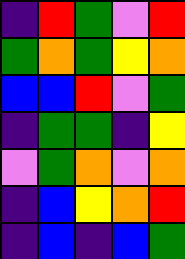[["indigo", "red", "green", "violet", "red"], ["green", "orange", "green", "yellow", "orange"], ["blue", "blue", "red", "violet", "green"], ["indigo", "green", "green", "indigo", "yellow"], ["violet", "green", "orange", "violet", "orange"], ["indigo", "blue", "yellow", "orange", "red"], ["indigo", "blue", "indigo", "blue", "green"]]